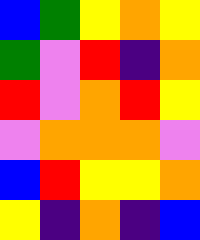[["blue", "green", "yellow", "orange", "yellow"], ["green", "violet", "red", "indigo", "orange"], ["red", "violet", "orange", "red", "yellow"], ["violet", "orange", "orange", "orange", "violet"], ["blue", "red", "yellow", "yellow", "orange"], ["yellow", "indigo", "orange", "indigo", "blue"]]